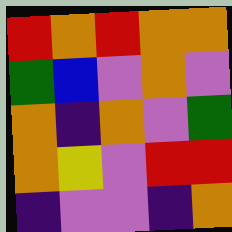[["red", "orange", "red", "orange", "orange"], ["green", "blue", "violet", "orange", "violet"], ["orange", "indigo", "orange", "violet", "green"], ["orange", "yellow", "violet", "red", "red"], ["indigo", "violet", "violet", "indigo", "orange"]]